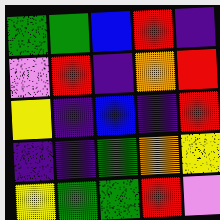[["green", "green", "blue", "red", "indigo"], ["violet", "red", "indigo", "orange", "red"], ["yellow", "indigo", "blue", "indigo", "red"], ["indigo", "indigo", "green", "orange", "yellow"], ["yellow", "green", "green", "red", "violet"]]